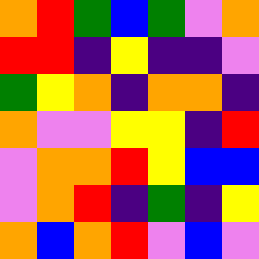[["orange", "red", "green", "blue", "green", "violet", "orange"], ["red", "red", "indigo", "yellow", "indigo", "indigo", "violet"], ["green", "yellow", "orange", "indigo", "orange", "orange", "indigo"], ["orange", "violet", "violet", "yellow", "yellow", "indigo", "red"], ["violet", "orange", "orange", "red", "yellow", "blue", "blue"], ["violet", "orange", "red", "indigo", "green", "indigo", "yellow"], ["orange", "blue", "orange", "red", "violet", "blue", "violet"]]